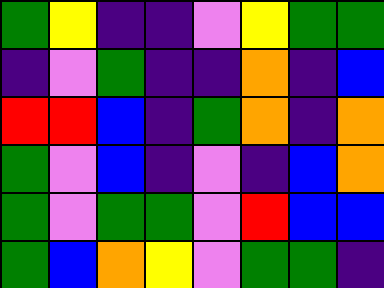[["green", "yellow", "indigo", "indigo", "violet", "yellow", "green", "green"], ["indigo", "violet", "green", "indigo", "indigo", "orange", "indigo", "blue"], ["red", "red", "blue", "indigo", "green", "orange", "indigo", "orange"], ["green", "violet", "blue", "indigo", "violet", "indigo", "blue", "orange"], ["green", "violet", "green", "green", "violet", "red", "blue", "blue"], ["green", "blue", "orange", "yellow", "violet", "green", "green", "indigo"]]